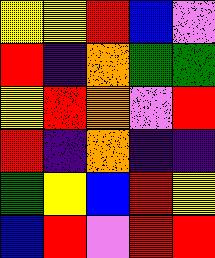[["yellow", "yellow", "red", "blue", "violet"], ["red", "indigo", "orange", "green", "green"], ["yellow", "red", "orange", "violet", "red"], ["red", "indigo", "orange", "indigo", "indigo"], ["green", "yellow", "blue", "red", "yellow"], ["blue", "red", "violet", "red", "red"]]